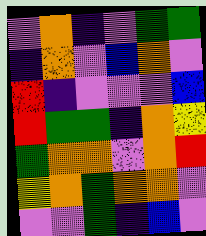[["violet", "orange", "indigo", "violet", "green", "green"], ["indigo", "orange", "violet", "blue", "orange", "violet"], ["red", "indigo", "violet", "violet", "violet", "blue"], ["red", "green", "green", "indigo", "orange", "yellow"], ["green", "orange", "orange", "violet", "orange", "red"], ["yellow", "orange", "green", "orange", "orange", "violet"], ["violet", "violet", "green", "indigo", "blue", "violet"]]